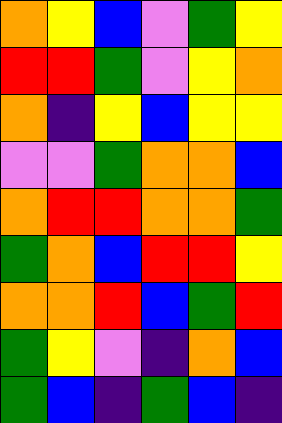[["orange", "yellow", "blue", "violet", "green", "yellow"], ["red", "red", "green", "violet", "yellow", "orange"], ["orange", "indigo", "yellow", "blue", "yellow", "yellow"], ["violet", "violet", "green", "orange", "orange", "blue"], ["orange", "red", "red", "orange", "orange", "green"], ["green", "orange", "blue", "red", "red", "yellow"], ["orange", "orange", "red", "blue", "green", "red"], ["green", "yellow", "violet", "indigo", "orange", "blue"], ["green", "blue", "indigo", "green", "blue", "indigo"]]